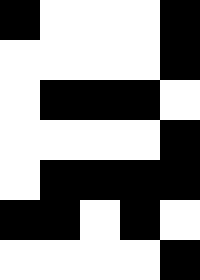[["black", "white", "white", "white", "black"], ["white", "white", "white", "white", "black"], ["white", "black", "black", "black", "white"], ["white", "white", "white", "white", "black"], ["white", "black", "black", "black", "black"], ["black", "black", "white", "black", "white"], ["white", "white", "white", "white", "black"]]